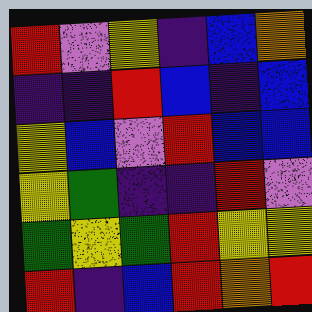[["red", "violet", "yellow", "indigo", "blue", "orange"], ["indigo", "indigo", "red", "blue", "indigo", "blue"], ["yellow", "blue", "violet", "red", "blue", "blue"], ["yellow", "green", "indigo", "indigo", "red", "violet"], ["green", "yellow", "green", "red", "yellow", "yellow"], ["red", "indigo", "blue", "red", "orange", "red"]]